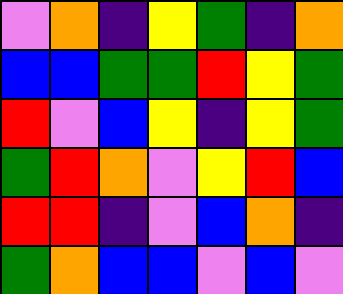[["violet", "orange", "indigo", "yellow", "green", "indigo", "orange"], ["blue", "blue", "green", "green", "red", "yellow", "green"], ["red", "violet", "blue", "yellow", "indigo", "yellow", "green"], ["green", "red", "orange", "violet", "yellow", "red", "blue"], ["red", "red", "indigo", "violet", "blue", "orange", "indigo"], ["green", "orange", "blue", "blue", "violet", "blue", "violet"]]